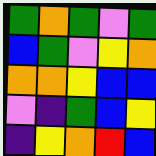[["green", "orange", "green", "violet", "green"], ["blue", "green", "violet", "yellow", "orange"], ["orange", "orange", "yellow", "blue", "blue"], ["violet", "indigo", "green", "blue", "yellow"], ["indigo", "yellow", "orange", "red", "blue"]]